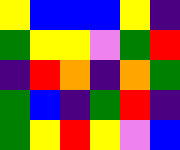[["yellow", "blue", "blue", "blue", "yellow", "indigo"], ["green", "yellow", "yellow", "violet", "green", "red"], ["indigo", "red", "orange", "indigo", "orange", "green"], ["green", "blue", "indigo", "green", "red", "indigo"], ["green", "yellow", "red", "yellow", "violet", "blue"]]